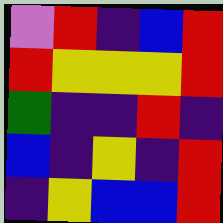[["violet", "red", "indigo", "blue", "red"], ["red", "yellow", "yellow", "yellow", "red"], ["green", "indigo", "indigo", "red", "indigo"], ["blue", "indigo", "yellow", "indigo", "red"], ["indigo", "yellow", "blue", "blue", "red"]]